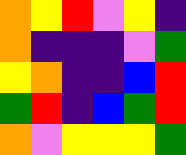[["orange", "yellow", "red", "violet", "yellow", "indigo"], ["orange", "indigo", "indigo", "indigo", "violet", "green"], ["yellow", "orange", "indigo", "indigo", "blue", "red"], ["green", "red", "indigo", "blue", "green", "red"], ["orange", "violet", "yellow", "yellow", "yellow", "green"]]